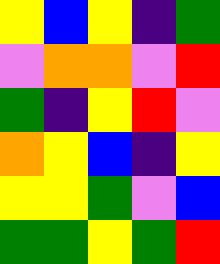[["yellow", "blue", "yellow", "indigo", "green"], ["violet", "orange", "orange", "violet", "red"], ["green", "indigo", "yellow", "red", "violet"], ["orange", "yellow", "blue", "indigo", "yellow"], ["yellow", "yellow", "green", "violet", "blue"], ["green", "green", "yellow", "green", "red"]]